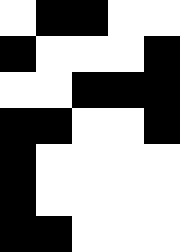[["white", "black", "black", "white", "white"], ["black", "white", "white", "white", "black"], ["white", "white", "black", "black", "black"], ["black", "black", "white", "white", "black"], ["black", "white", "white", "white", "white"], ["black", "white", "white", "white", "white"], ["black", "black", "white", "white", "white"]]